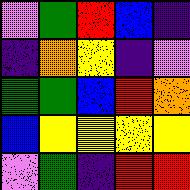[["violet", "green", "red", "blue", "indigo"], ["indigo", "orange", "yellow", "indigo", "violet"], ["green", "green", "blue", "red", "orange"], ["blue", "yellow", "yellow", "yellow", "yellow"], ["violet", "green", "indigo", "red", "red"]]